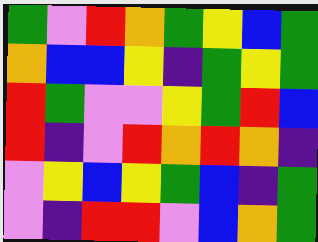[["green", "violet", "red", "orange", "green", "yellow", "blue", "green"], ["orange", "blue", "blue", "yellow", "indigo", "green", "yellow", "green"], ["red", "green", "violet", "violet", "yellow", "green", "red", "blue"], ["red", "indigo", "violet", "red", "orange", "red", "orange", "indigo"], ["violet", "yellow", "blue", "yellow", "green", "blue", "indigo", "green"], ["violet", "indigo", "red", "red", "violet", "blue", "orange", "green"]]